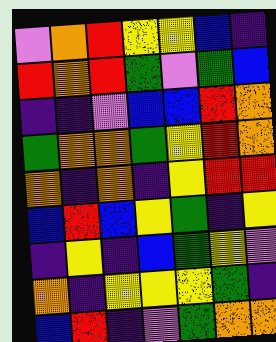[["violet", "orange", "red", "yellow", "yellow", "blue", "indigo"], ["red", "orange", "red", "green", "violet", "green", "blue"], ["indigo", "indigo", "violet", "blue", "blue", "red", "orange"], ["green", "orange", "orange", "green", "yellow", "red", "orange"], ["orange", "indigo", "orange", "indigo", "yellow", "red", "red"], ["blue", "red", "blue", "yellow", "green", "indigo", "yellow"], ["indigo", "yellow", "indigo", "blue", "green", "yellow", "violet"], ["orange", "indigo", "yellow", "yellow", "yellow", "green", "indigo"], ["blue", "red", "indigo", "violet", "green", "orange", "orange"]]